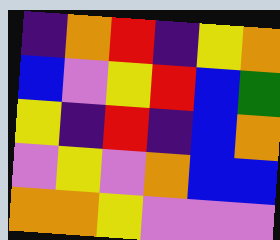[["indigo", "orange", "red", "indigo", "yellow", "orange"], ["blue", "violet", "yellow", "red", "blue", "green"], ["yellow", "indigo", "red", "indigo", "blue", "orange"], ["violet", "yellow", "violet", "orange", "blue", "blue"], ["orange", "orange", "yellow", "violet", "violet", "violet"]]